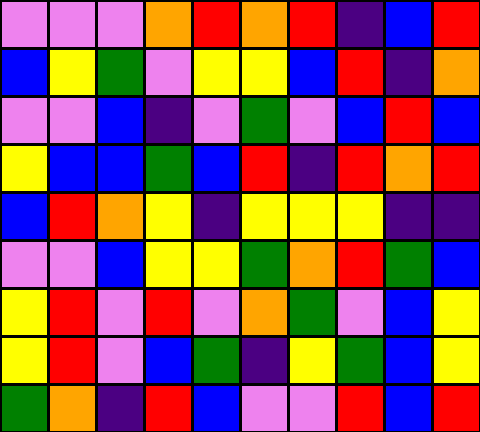[["violet", "violet", "violet", "orange", "red", "orange", "red", "indigo", "blue", "red"], ["blue", "yellow", "green", "violet", "yellow", "yellow", "blue", "red", "indigo", "orange"], ["violet", "violet", "blue", "indigo", "violet", "green", "violet", "blue", "red", "blue"], ["yellow", "blue", "blue", "green", "blue", "red", "indigo", "red", "orange", "red"], ["blue", "red", "orange", "yellow", "indigo", "yellow", "yellow", "yellow", "indigo", "indigo"], ["violet", "violet", "blue", "yellow", "yellow", "green", "orange", "red", "green", "blue"], ["yellow", "red", "violet", "red", "violet", "orange", "green", "violet", "blue", "yellow"], ["yellow", "red", "violet", "blue", "green", "indigo", "yellow", "green", "blue", "yellow"], ["green", "orange", "indigo", "red", "blue", "violet", "violet", "red", "blue", "red"]]